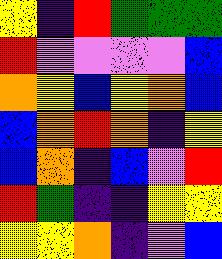[["yellow", "indigo", "red", "green", "green", "green"], ["red", "violet", "violet", "violet", "violet", "blue"], ["orange", "yellow", "blue", "yellow", "orange", "blue"], ["blue", "orange", "red", "orange", "indigo", "yellow"], ["blue", "orange", "indigo", "blue", "violet", "red"], ["red", "green", "indigo", "indigo", "yellow", "yellow"], ["yellow", "yellow", "orange", "indigo", "violet", "blue"]]